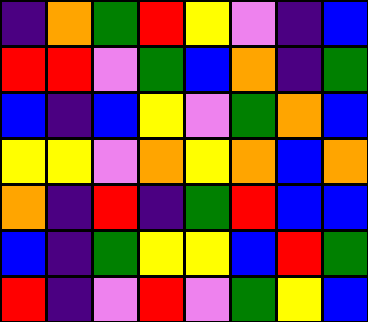[["indigo", "orange", "green", "red", "yellow", "violet", "indigo", "blue"], ["red", "red", "violet", "green", "blue", "orange", "indigo", "green"], ["blue", "indigo", "blue", "yellow", "violet", "green", "orange", "blue"], ["yellow", "yellow", "violet", "orange", "yellow", "orange", "blue", "orange"], ["orange", "indigo", "red", "indigo", "green", "red", "blue", "blue"], ["blue", "indigo", "green", "yellow", "yellow", "blue", "red", "green"], ["red", "indigo", "violet", "red", "violet", "green", "yellow", "blue"]]